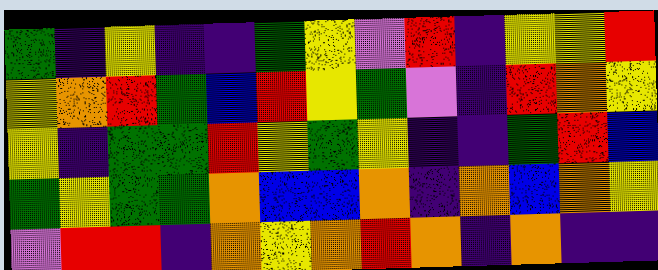[["green", "indigo", "yellow", "indigo", "indigo", "green", "yellow", "violet", "red", "indigo", "yellow", "yellow", "red"], ["yellow", "orange", "red", "green", "blue", "red", "yellow", "green", "violet", "indigo", "red", "orange", "yellow"], ["yellow", "indigo", "green", "green", "red", "yellow", "green", "yellow", "indigo", "indigo", "green", "red", "blue"], ["green", "yellow", "green", "green", "orange", "blue", "blue", "orange", "indigo", "orange", "blue", "orange", "yellow"], ["violet", "red", "red", "indigo", "orange", "yellow", "orange", "red", "orange", "indigo", "orange", "indigo", "indigo"]]